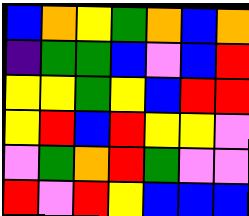[["blue", "orange", "yellow", "green", "orange", "blue", "orange"], ["indigo", "green", "green", "blue", "violet", "blue", "red"], ["yellow", "yellow", "green", "yellow", "blue", "red", "red"], ["yellow", "red", "blue", "red", "yellow", "yellow", "violet"], ["violet", "green", "orange", "red", "green", "violet", "violet"], ["red", "violet", "red", "yellow", "blue", "blue", "blue"]]